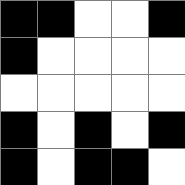[["black", "black", "white", "white", "black"], ["black", "white", "white", "white", "white"], ["white", "white", "white", "white", "white"], ["black", "white", "black", "white", "black"], ["black", "white", "black", "black", "white"]]